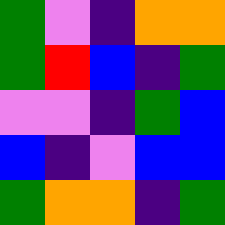[["green", "violet", "indigo", "orange", "orange"], ["green", "red", "blue", "indigo", "green"], ["violet", "violet", "indigo", "green", "blue"], ["blue", "indigo", "violet", "blue", "blue"], ["green", "orange", "orange", "indigo", "green"]]